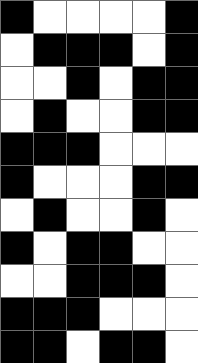[["black", "white", "white", "white", "white", "black"], ["white", "black", "black", "black", "white", "black"], ["white", "white", "black", "white", "black", "black"], ["white", "black", "white", "white", "black", "black"], ["black", "black", "black", "white", "white", "white"], ["black", "white", "white", "white", "black", "black"], ["white", "black", "white", "white", "black", "white"], ["black", "white", "black", "black", "white", "white"], ["white", "white", "black", "black", "black", "white"], ["black", "black", "black", "white", "white", "white"], ["black", "black", "white", "black", "black", "white"]]